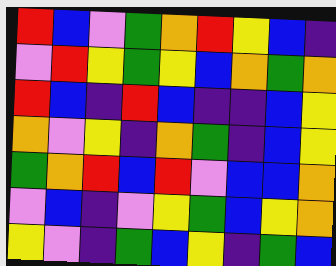[["red", "blue", "violet", "green", "orange", "red", "yellow", "blue", "indigo"], ["violet", "red", "yellow", "green", "yellow", "blue", "orange", "green", "orange"], ["red", "blue", "indigo", "red", "blue", "indigo", "indigo", "blue", "yellow"], ["orange", "violet", "yellow", "indigo", "orange", "green", "indigo", "blue", "yellow"], ["green", "orange", "red", "blue", "red", "violet", "blue", "blue", "orange"], ["violet", "blue", "indigo", "violet", "yellow", "green", "blue", "yellow", "orange"], ["yellow", "violet", "indigo", "green", "blue", "yellow", "indigo", "green", "blue"]]